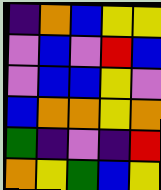[["indigo", "orange", "blue", "yellow", "yellow"], ["violet", "blue", "violet", "red", "blue"], ["violet", "blue", "blue", "yellow", "violet"], ["blue", "orange", "orange", "yellow", "orange"], ["green", "indigo", "violet", "indigo", "red"], ["orange", "yellow", "green", "blue", "yellow"]]